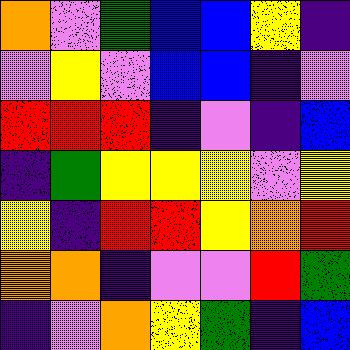[["orange", "violet", "green", "blue", "blue", "yellow", "indigo"], ["violet", "yellow", "violet", "blue", "blue", "indigo", "violet"], ["red", "red", "red", "indigo", "violet", "indigo", "blue"], ["indigo", "green", "yellow", "yellow", "yellow", "violet", "yellow"], ["yellow", "indigo", "red", "red", "yellow", "orange", "red"], ["orange", "orange", "indigo", "violet", "violet", "red", "green"], ["indigo", "violet", "orange", "yellow", "green", "indigo", "blue"]]